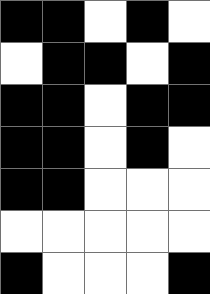[["black", "black", "white", "black", "white"], ["white", "black", "black", "white", "black"], ["black", "black", "white", "black", "black"], ["black", "black", "white", "black", "white"], ["black", "black", "white", "white", "white"], ["white", "white", "white", "white", "white"], ["black", "white", "white", "white", "black"]]